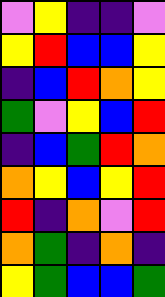[["violet", "yellow", "indigo", "indigo", "violet"], ["yellow", "red", "blue", "blue", "yellow"], ["indigo", "blue", "red", "orange", "yellow"], ["green", "violet", "yellow", "blue", "red"], ["indigo", "blue", "green", "red", "orange"], ["orange", "yellow", "blue", "yellow", "red"], ["red", "indigo", "orange", "violet", "red"], ["orange", "green", "indigo", "orange", "indigo"], ["yellow", "green", "blue", "blue", "green"]]